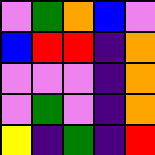[["violet", "green", "orange", "blue", "violet"], ["blue", "red", "red", "indigo", "orange"], ["violet", "violet", "violet", "indigo", "orange"], ["violet", "green", "violet", "indigo", "orange"], ["yellow", "indigo", "green", "indigo", "red"]]